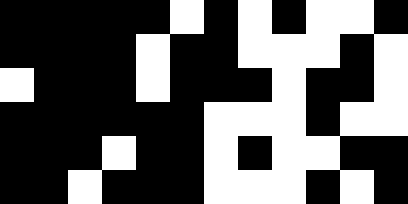[["black", "black", "black", "black", "black", "white", "black", "white", "black", "white", "white", "black"], ["black", "black", "black", "black", "white", "black", "black", "white", "white", "white", "black", "white"], ["white", "black", "black", "black", "white", "black", "black", "black", "white", "black", "black", "white"], ["black", "black", "black", "black", "black", "black", "white", "white", "white", "black", "white", "white"], ["black", "black", "black", "white", "black", "black", "white", "black", "white", "white", "black", "black"], ["black", "black", "white", "black", "black", "black", "white", "white", "white", "black", "white", "black"]]